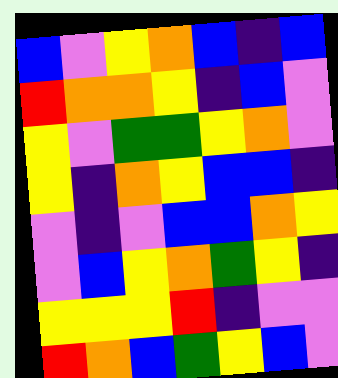[["blue", "violet", "yellow", "orange", "blue", "indigo", "blue"], ["red", "orange", "orange", "yellow", "indigo", "blue", "violet"], ["yellow", "violet", "green", "green", "yellow", "orange", "violet"], ["yellow", "indigo", "orange", "yellow", "blue", "blue", "indigo"], ["violet", "indigo", "violet", "blue", "blue", "orange", "yellow"], ["violet", "blue", "yellow", "orange", "green", "yellow", "indigo"], ["yellow", "yellow", "yellow", "red", "indigo", "violet", "violet"], ["red", "orange", "blue", "green", "yellow", "blue", "violet"]]